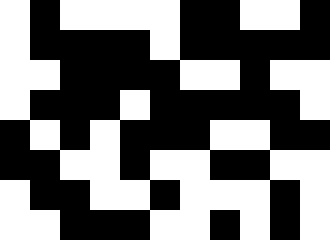[["white", "black", "white", "white", "white", "white", "black", "black", "white", "white", "black"], ["white", "black", "black", "black", "black", "white", "black", "black", "black", "black", "black"], ["white", "white", "black", "black", "black", "black", "white", "white", "black", "white", "white"], ["white", "black", "black", "black", "white", "black", "black", "black", "black", "black", "white"], ["black", "white", "black", "white", "black", "black", "black", "white", "white", "black", "black"], ["black", "black", "white", "white", "black", "white", "white", "black", "black", "white", "white"], ["white", "black", "black", "white", "white", "black", "white", "white", "white", "black", "white"], ["white", "white", "black", "black", "black", "white", "white", "black", "white", "black", "white"]]